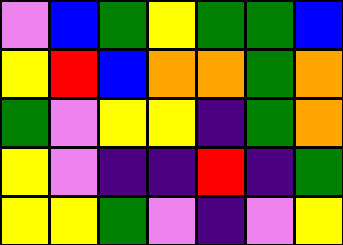[["violet", "blue", "green", "yellow", "green", "green", "blue"], ["yellow", "red", "blue", "orange", "orange", "green", "orange"], ["green", "violet", "yellow", "yellow", "indigo", "green", "orange"], ["yellow", "violet", "indigo", "indigo", "red", "indigo", "green"], ["yellow", "yellow", "green", "violet", "indigo", "violet", "yellow"]]